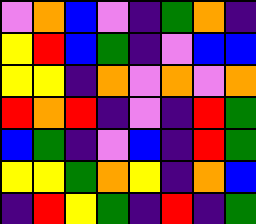[["violet", "orange", "blue", "violet", "indigo", "green", "orange", "indigo"], ["yellow", "red", "blue", "green", "indigo", "violet", "blue", "blue"], ["yellow", "yellow", "indigo", "orange", "violet", "orange", "violet", "orange"], ["red", "orange", "red", "indigo", "violet", "indigo", "red", "green"], ["blue", "green", "indigo", "violet", "blue", "indigo", "red", "green"], ["yellow", "yellow", "green", "orange", "yellow", "indigo", "orange", "blue"], ["indigo", "red", "yellow", "green", "indigo", "red", "indigo", "green"]]